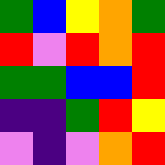[["green", "blue", "yellow", "orange", "green"], ["red", "violet", "red", "orange", "red"], ["green", "green", "blue", "blue", "red"], ["indigo", "indigo", "green", "red", "yellow"], ["violet", "indigo", "violet", "orange", "red"]]